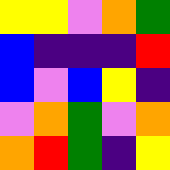[["yellow", "yellow", "violet", "orange", "green"], ["blue", "indigo", "indigo", "indigo", "red"], ["blue", "violet", "blue", "yellow", "indigo"], ["violet", "orange", "green", "violet", "orange"], ["orange", "red", "green", "indigo", "yellow"]]